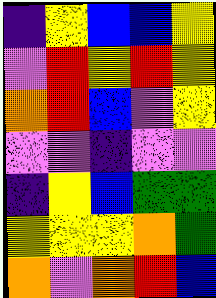[["indigo", "yellow", "blue", "blue", "yellow"], ["violet", "red", "yellow", "red", "yellow"], ["orange", "red", "blue", "violet", "yellow"], ["violet", "violet", "indigo", "violet", "violet"], ["indigo", "yellow", "blue", "green", "green"], ["yellow", "yellow", "yellow", "orange", "green"], ["orange", "violet", "orange", "red", "blue"]]